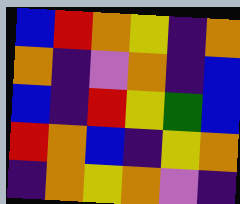[["blue", "red", "orange", "yellow", "indigo", "orange"], ["orange", "indigo", "violet", "orange", "indigo", "blue"], ["blue", "indigo", "red", "yellow", "green", "blue"], ["red", "orange", "blue", "indigo", "yellow", "orange"], ["indigo", "orange", "yellow", "orange", "violet", "indigo"]]